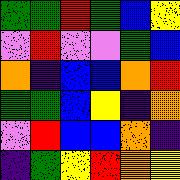[["green", "green", "red", "green", "blue", "yellow"], ["violet", "red", "violet", "violet", "green", "blue"], ["orange", "indigo", "blue", "blue", "orange", "red"], ["green", "green", "blue", "yellow", "indigo", "orange"], ["violet", "red", "blue", "blue", "orange", "indigo"], ["indigo", "green", "yellow", "red", "orange", "yellow"]]